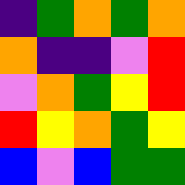[["indigo", "green", "orange", "green", "orange"], ["orange", "indigo", "indigo", "violet", "red"], ["violet", "orange", "green", "yellow", "red"], ["red", "yellow", "orange", "green", "yellow"], ["blue", "violet", "blue", "green", "green"]]